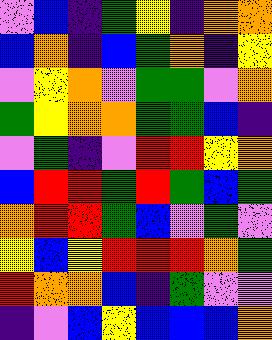[["violet", "blue", "indigo", "green", "yellow", "indigo", "orange", "orange"], ["blue", "orange", "indigo", "blue", "green", "orange", "indigo", "yellow"], ["violet", "yellow", "orange", "violet", "green", "green", "violet", "orange"], ["green", "yellow", "orange", "orange", "green", "green", "blue", "indigo"], ["violet", "green", "indigo", "violet", "red", "red", "yellow", "orange"], ["blue", "red", "red", "green", "red", "green", "blue", "green"], ["orange", "red", "red", "green", "blue", "violet", "green", "violet"], ["yellow", "blue", "yellow", "red", "red", "red", "orange", "green"], ["red", "orange", "orange", "blue", "indigo", "green", "violet", "violet"], ["indigo", "violet", "blue", "yellow", "blue", "blue", "blue", "orange"]]